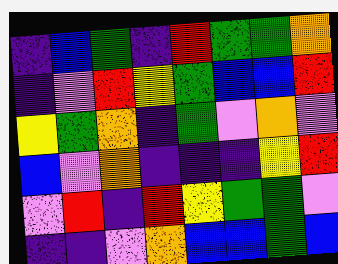[["indigo", "blue", "green", "indigo", "red", "green", "green", "orange"], ["indigo", "violet", "red", "yellow", "green", "blue", "blue", "red"], ["yellow", "green", "orange", "indigo", "green", "violet", "orange", "violet"], ["blue", "violet", "orange", "indigo", "indigo", "indigo", "yellow", "red"], ["violet", "red", "indigo", "red", "yellow", "green", "green", "violet"], ["indigo", "indigo", "violet", "orange", "blue", "blue", "green", "blue"]]